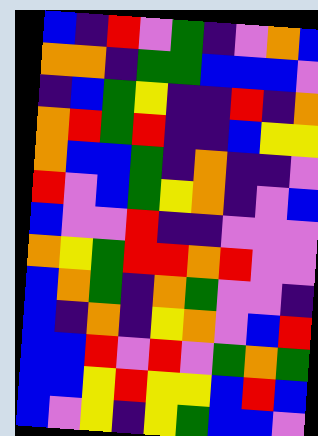[["blue", "indigo", "red", "violet", "green", "indigo", "violet", "orange", "blue"], ["orange", "orange", "indigo", "green", "green", "blue", "blue", "blue", "violet"], ["indigo", "blue", "green", "yellow", "indigo", "indigo", "red", "indigo", "orange"], ["orange", "red", "green", "red", "indigo", "indigo", "blue", "yellow", "yellow"], ["orange", "blue", "blue", "green", "indigo", "orange", "indigo", "indigo", "violet"], ["red", "violet", "blue", "green", "yellow", "orange", "indigo", "violet", "blue"], ["blue", "violet", "violet", "red", "indigo", "indigo", "violet", "violet", "violet"], ["orange", "yellow", "green", "red", "red", "orange", "red", "violet", "violet"], ["blue", "orange", "green", "indigo", "orange", "green", "violet", "violet", "indigo"], ["blue", "indigo", "orange", "indigo", "yellow", "orange", "violet", "blue", "red"], ["blue", "blue", "red", "violet", "red", "violet", "green", "orange", "green"], ["blue", "blue", "yellow", "red", "yellow", "yellow", "blue", "red", "blue"], ["blue", "violet", "yellow", "indigo", "yellow", "green", "blue", "blue", "violet"]]